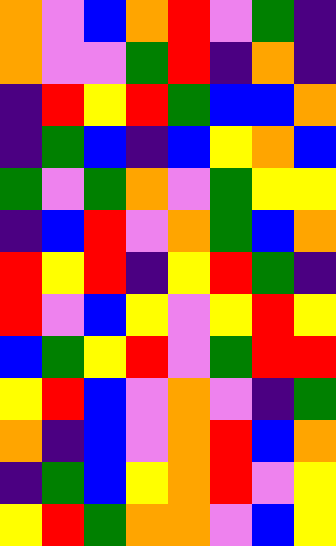[["orange", "violet", "blue", "orange", "red", "violet", "green", "indigo"], ["orange", "violet", "violet", "green", "red", "indigo", "orange", "indigo"], ["indigo", "red", "yellow", "red", "green", "blue", "blue", "orange"], ["indigo", "green", "blue", "indigo", "blue", "yellow", "orange", "blue"], ["green", "violet", "green", "orange", "violet", "green", "yellow", "yellow"], ["indigo", "blue", "red", "violet", "orange", "green", "blue", "orange"], ["red", "yellow", "red", "indigo", "yellow", "red", "green", "indigo"], ["red", "violet", "blue", "yellow", "violet", "yellow", "red", "yellow"], ["blue", "green", "yellow", "red", "violet", "green", "red", "red"], ["yellow", "red", "blue", "violet", "orange", "violet", "indigo", "green"], ["orange", "indigo", "blue", "violet", "orange", "red", "blue", "orange"], ["indigo", "green", "blue", "yellow", "orange", "red", "violet", "yellow"], ["yellow", "red", "green", "orange", "orange", "violet", "blue", "yellow"]]